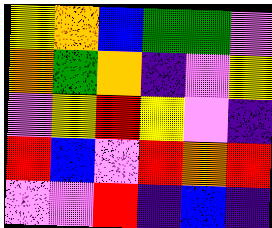[["yellow", "orange", "blue", "green", "green", "violet"], ["orange", "green", "orange", "indigo", "violet", "yellow"], ["violet", "yellow", "red", "yellow", "violet", "indigo"], ["red", "blue", "violet", "red", "orange", "red"], ["violet", "violet", "red", "indigo", "blue", "indigo"]]